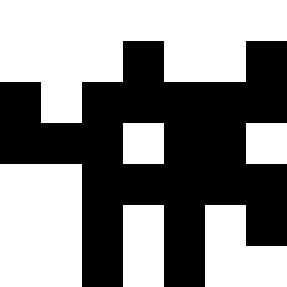[["white", "white", "white", "white", "white", "white", "white"], ["white", "white", "white", "black", "white", "white", "black"], ["black", "white", "black", "black", "black", "black", "black"], ["black", "black", "black", "white", "black", "black", "white"], ["white", "white", "black", "black", "black", "black", "black"], ["white", "white", "black", "white", "black", "white", "black"], ["white", "white", "black", "white", "black", "white", "white"]]